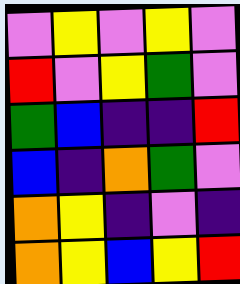[["violet", "yellow", "violet", "yellow", "violet"], ["red", "violet", "yellow", "green", "violet"], ["green", "blue", "indigo", "indigo", "red"], ["blue", "indigo", "orange", "green", "violet"], ["orange", "yellow", "indigo", "violet", "indigo"], ["orange", "yellow", "blue", "yellow", "red"]]